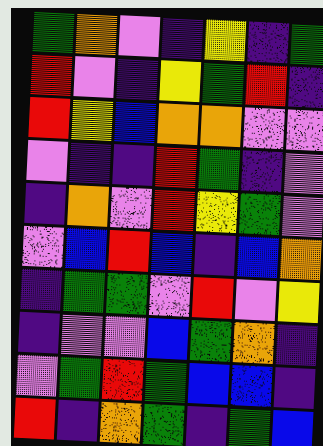[["green", "orange", "violet", "indigo", "yellow", "indigo", "green"], ["red", "violet", "indigo", "yellow", "green", "red", "indigo"], ["red", "yellow", "blue", "orange", "orange", "violet", "violet"], ["violet", "indigo", "indigo", "red", "green", "indigo", "violet"], ["indigo", "orange", "violet", "red", "yellow", "green", "violet"], ["violet", "blue", "red", "blue", "indigo", "blue", "orange"], ["indigo", "green", "green", "violet", "red", "violet", "yellow"], ["indigo", "violet", "violet", "blue", "green", "orange", "indigo"], ["violet", "green", "red", "green", "blue", "blue", "indigo"], ["red", "indigo", "orange", "green", "indigo", "green", "blue"]]